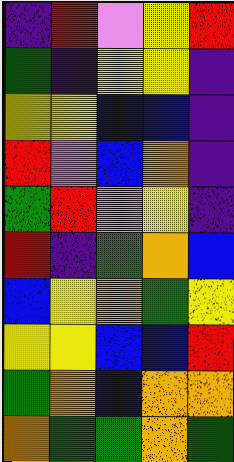[["indigo", "red", "violet", "yellow", "red"], ["green", "indigo", "yellow", "yellow", "indigo"], ["yellow", "yellow", "blue", "blue", "indigo"], ["red", "violet", "blue", "orange", "indigo"], ["green", "red", "violet", "yellow", "indigo"], ["red", "indigo", "green", "orange", "blue"], ["blue", "yellow", "orange", "green", "yellow"], ["yellow", "yellow", "blue", "blue", "red"], ["green", "orange", "blue", "orange", "orange"], ["orange", "green", "green", "orange", "green"]]